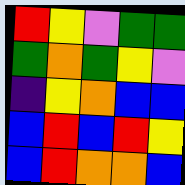[["red", "yellow", "violet", "green", "green"], ["green", "orange", "green", "yellow", "violet"], ["indigo", "yellow", "orange", "blue", "blue"], ["blue", "red", "blue", "red", "yellow"], ["blue", "red", "orange", "orange", "blue"]]